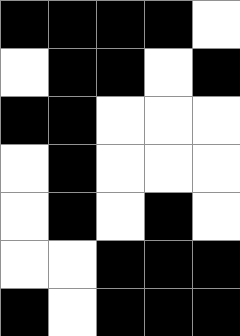[["black", "black", "black", "black", "white"], ["white", "black", "black", "white", "black"], ["black", "black", "white", "white", "white"], ["white", "black", "white", "white", "white"], ["white", "black", "white", "black", "white"], ["white", "white", "black", "black", "black"], ["black", "white", "black", "black", "black"]]